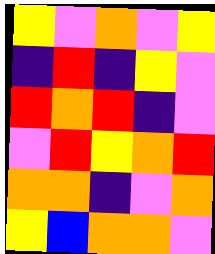[["yellow", "violet", "orange", "violet", "yellow"], ["indigo", "red", "indigo", "yellow", "violet"], ["red", "orange", "red", "indigo", "violet"], ["violet", "red", "yellow", "orange", "red"], ["orange", "orange", "indigo", "violet", "orange"], ["yellow", "blue", "orange", "orange", "violet"]]